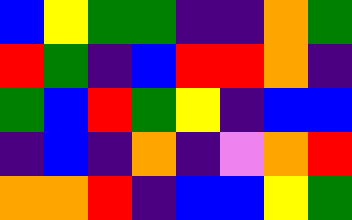[["blue", "yellow", "green", "green", "indigo", "indigo", "orange", "green"], ["red", "green", "indigo", "blue", "red", "red", "orange", "indigo"], ["green", "blue", "red", "green", "yellow", "indigo", "blue", "blue"], ["indigo", "blue", "indigo", "orange", "indigo", "violet", "orange", "red"], ["orange", "orange", "red", "indigo", "blue", "blue", "yellow", "green"]]